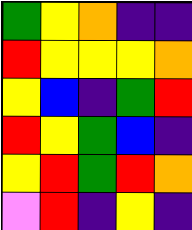[["green", "yellow", "orange", "indigo", "indigo"], ["red", "yellow", "yellow", "yellow", "orange"], ["yellow", "blue", "indigo", "green", "red"], ["red", "yellow", "green", "blue", "indigo"], ["yellow", "red", "green", "red", "orange"], ["violet", "red", "indigo", "yellow", "indigo"]]